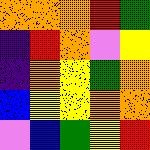[["orange", "orange", "orange", "red", "green"], ["indigo", "red", "orange", "violet", "yellow"], ["indigo", "orange", "yellow", "green", "orange"], ["blue", "yellow", "yellow", "orange", "orange"], ["violet", "blue", "green", "yellow", "red"]]